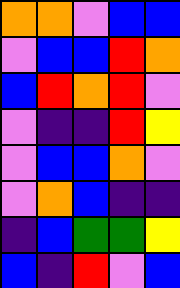[["orange", "orange", "violet", "blue", "blue"], ["violet", "blue", "blue", "red", "orange"], ["blue", "red", "orange", "red", "violet"], ["violet", "indigo", "indigo", "red", "yellow"], ["violet", "blue", "blue", "orange", "violet"], ["violet", "orange", "blue", "indigo", "indigo"], ["indigo", "blue", "green", "green", "yellow"], ["blue", "indigo", "red", "violet", "blue"]]